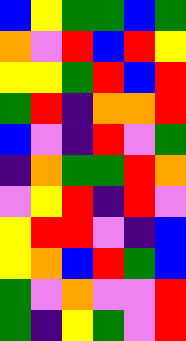[["blue", "yellow", "green", "green", "blue", "green"], ["orange", "violet", "red", "blue", "red", "yellow"], ["yellow", "yellow", "green", "red", "blue", "red"], ["green", "red", "indigo", "orange", "orange", "red"], ["blue", "violet", "indigo", "red", "violet", "green"], ["indigo", "orange", "green", "green", "red", "orange"], ["violet", "yellow", "red", "indigo", "red", "violet"], ["yellow", "red", "red", "violet", "indigo", "blue"], ["yellow", "orange", "blue", "red", "green", "blue"], ["green", "violet", "orange", "violet", "violet", "red"], ["green", "indigo", "yellow", "green", "violet", "red"]]